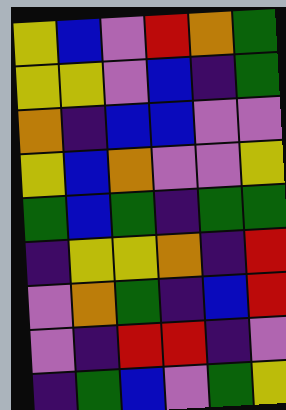[["yellow", "blue", "violet", "red", "orange", "green"], ["yellow", "yellow", "violet", "blue", "indigo", "green"], ["orange", "indigo", "blue", "blue", "violet", "violet"], ["yellow", "blue", "orange", "violet", "violet", "yellow"], ["green", "blue", "green", "indigo", "green", "green"], ["indigo", "yellow", "yellow", "orange", "indigo", "red"], ["violet", "orange", "green", "indigo", "blue", "red"], ["violet", "indigo", "red", "red", "indigo", "violet"], ["indigo", "green", "blue", "violet", "green", "yellow"]]